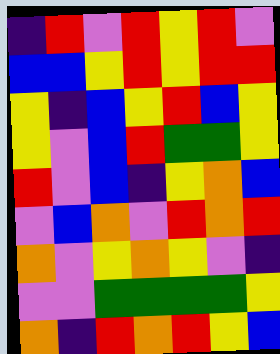[["indigo", "red", "violet", "red", "yellow", "red", "violet"], ["blue", "blue", "yellow", "red", "yellow", "red", "red"], ["yellow", "indigo", "blue", "yellow", "red", "blue", "yellow"], ["yellow", "violet", "blue", "red", "green", "green", "yellow"], ["red", "violet", "blue", "indigo", "yellow", "orange", "blue"], ["violet", "blue", "orange", "violet", "red", "orange", "red"], ["orange", "violet", "yellow", "orange", "yellow", "violet", "indigo"], ["violet", "violet", "green", "green", "green", "green", "yellow"], ["orange", "indigo", "red", "orange", "red", "yellow", "blue"]]